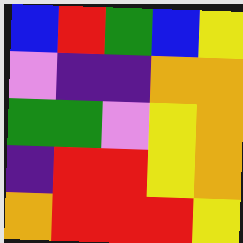[["blue", "red", "green", "blue", "yellow"], ["violet", "indigo", "indigo", "orange", "orange"], ["green", "green", "violet", "yellow", "orange"], ["indigo", "red", "red", "yellow", "orange"], ["orange", "red", "red", "red", "yellow"]]